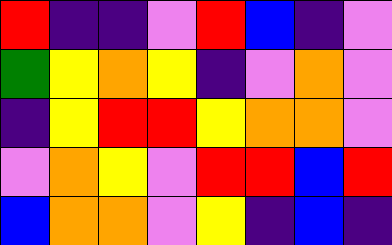[["red", "indigo", "indigo", "violet", "red", "blue", "indigo", "violet"], ["green", "yellow", "orange", "yellow", "indigo", "violet", "orange", "violet"], ["indigo", "yellow", "red", "red", "yellow", "orange", "orange", "violet"], ["violet", "orange", "yellow", "violet", "red", "red", "blue", "red"], ["blue", "orange", "orange", "violet", "yellow", "indigo", "blue", "indigo"]]